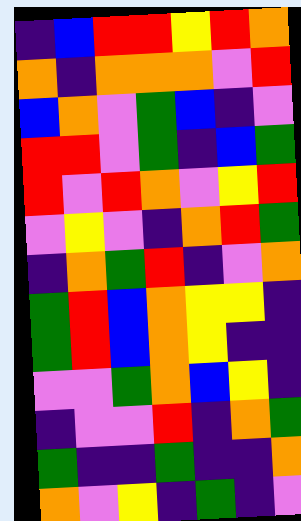[["indigo", "blue", "red", "red", "yellow", "red", "orange"], ["orange", "indigo", "orange", "orange", "orange", "violet", "red"], ["blue", "orange", "violet", "green", "blue", "indigo", "violet"], ["red", "red", "violet", "green", "indigo", "blue", "green"], ["red", "violet", "red", "orange", "violet", "yellow", "red"], ["violet", "yellow", "violet", "indigo", "orange", "red", "green"], ["indigo", "orange", "green", "red", "indigo", "violet", "orange"], ["green", "red", "blue", "orange", "yellow", "yellow", "indigo"], ["green", "red", "blue", "orange", "yellow", "indigo", "indigo"], ["violet", "violet", "green", "orange", "blue", "yellow", "indigo"], ["indigo", "violet", "violet", "red", "indigo", "orange", "green"], ["green", "indigo", "indigo", "green", "indigo", "indigo", "orange"], ["orange", "violet", "yellow", "indigo", "green", "indigo", "violet"]]